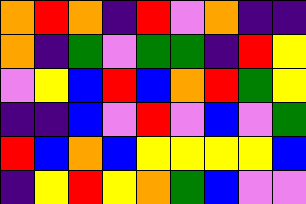[["orange", "red", "orange", "indigo", "red", "violet", "orange", "indigo", "indigo"], ["orange", "indigo", "green", "violet", "green", "green", "indigo", "red", "yellow"], ["violet", "yellow", "blue", "red", "blue", "orange", "red", "green", "yellow"], ["indigo", "indigo", "blue", "violet", "red", "violet", "blue", "violet", "green"], ["red", "blue", "orange", "blue", "yellow", "yellow", "yellow", "yellow", "blue"], ["indigo", "yellow", "red", "yellow", "orange", "green", "blue", "violet", "violet"]]